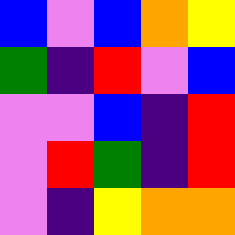[["blue", "violet", "blue", "orange", "yellow"], ["green", "indigo", "red", "violet", "blue"], ["violet", "violet", "blue", "indigo", "red"], ["violet", "red", "green", "indigo", "red"], ["violet", "indigo", "yellow", "orange", "orange"]]